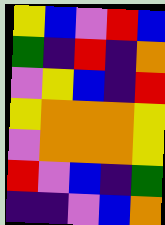[["yellow", "blue", "violet", "red", "blue"], ["green", "indigo", "red", "indigo", "orange"], ["violet", "yellow", "blue", "indigo", "red"], ["yellow", "orange", "orange", "orange", "yellow"], ["violet", "orange", "orange", "orange", "yellow"], ["red", "violet", "blue", "indigo", "green"], ["indigo", "indigo", "violet", "blue", "orange"]]